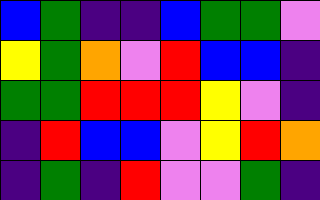[["blue", "green", "indigo", "indigo", "blue", "green", "green", "violet"], ["yellow", "green", "orange", "violet", "red", "blue", "blue", "indigo"], ["green", "green", "red", "red", "red", "yellow", "violet", "indigo"], ["indigo", "red", "blue", "blue", "violet", "yellow", "red", "orange"], ["indigo", "green", "indigo", "red", "violet", "violet", "green", "indigo"]]